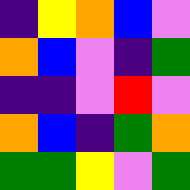[["indigo", "yellow", "orange", "blue", "violet"], ["orange", "blue", "violet", "indigo", "green"], ["indigo", "indigo", "violet", "red", "violet"], ["orange", "blue", "indigo", "green", "orange"], ["green", "green", "yellow", "violet", "green"]]